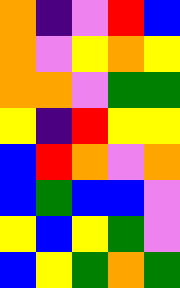[["orange", "indigo", "violet", "red", "blue"], ["orange", "violet", "yellow", "orange", "yellow"], ["orange", "orange", "violet", "green", "green"], ["yellow", "indigo", "red", "yellow", "yellow"], ["blue", "red", "orange", "violet", "orange"], ["blue", "green", "blue", "blue", "violet"], ["yellow", "blue", "yellow", "green", "violet"], ["blue", "yellow", "green", "orange", "green"]]